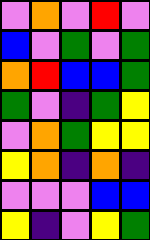[["violet", "orange", "violet", "red", "violet"], ["blue", "violet", "green", "violet", "green"], ["orange", "red", "blue", "blue", "green"], ["green", "violet", "indigo", "green", "yellow"], ["violet", "orange", "green", "yellow", "yellow"], ["yellow", "orange", "indigo", "orange", "indigo"], ["violet", "violet", "violet", "blue", "blue"], ["yellow", "indigo", "violet", "yellow", "green"]]